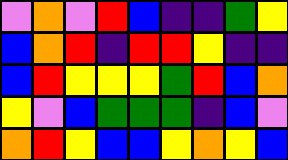[["violet", "orange", "violet", "red", "blue", "indigo", "indigo", "green", "yellow"], ["blue", "orange", "red", "indigo", "red", "red", "yellow", "indigo", "indigo"], ["blue", "red", "yellow", "yellow", "yellow", "green", "red", "blue", "orange"], ["yellow", "violet", "blue", "green", "green", "green", "indigo", "blue", "violet"], ["orange", "red", "yellow", "blue", "blue", "yellow", "orange", "yellow", "blue"]]